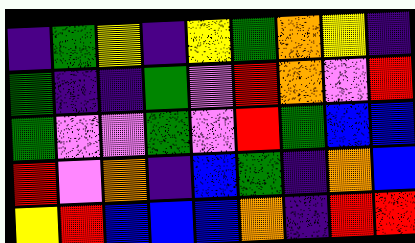[["indigo", "green", "yellow", "indigo", "yellow", "green", "orange", "yellow", "indigo"], ["green", "indigo", "indigo", "green", "violet", "red", "orange", "violet", "red"], ["green", "violet", "violet", "green", "violet", "red", "green", "blue", "blue"], ["red", "violet", "orange", "indigo", "blue", "green", "indigo", "orange", "blue"], ["yellow", "red", "blue", "blue", "blue", "orange", "indigo", "red", "red"]]